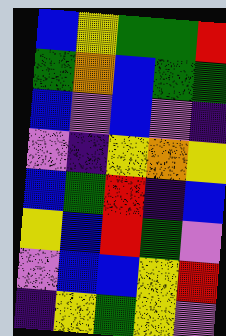[["blue", "yellow", "green", "green", "red"], ["green", "orange", "blue", "green", "green"], ["blue", "violet", "blue", "violet", "indigo"], ["violet", "indigo", "yellow", "orange", "yellow"], ["blue", "green", "red", "indigo", "blue"], ["yellow", "blue", "red", "green", "violet"], ["violet", "blue", "blue", "yellow", "red"], ["indigo", "yellow", "green", "yellow", "violet"]]